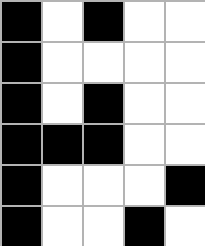[["black", "white", "black", "white", "white"], ["black", "white", "white", "white", "white"], ["black", "white", "black", "white", "white"], ["black", "black", "black", "white", "white"], ["black", "white", "white", "white", "black"], ["black", "white", "white", "black", "white"]]